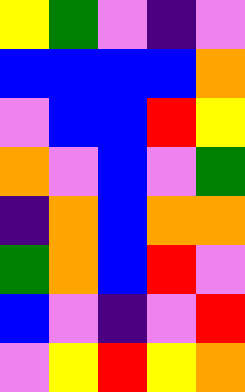[["yellow", "green", "violet", "indigo", "violet"], ["blue", "blue", "blue", "blue", "orange"], ["violet", "blue", "blue", "red", "yellow"], ["orange", "violet", "blue", "violet", "green"], ["indigo", "orange", "blue", "orange", "orange"], ["green", "orange", "blue", "red", "violet"], ["blue", "violet", "indigo", "violet", "red"], ["violet", "yellow", "red", "yellow", "orange"]]